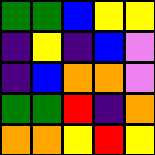[["green", "green", "blue", "yellow", "yellow"], ["indigo", "yellow", "indigo", "blue", "violet"], ["indigo", "blue", "orange", "orange", "violet"], ["green", "green", "red", "indigo", "orange"], ["orange", "orange", "yellow", "red", "yellow"]]